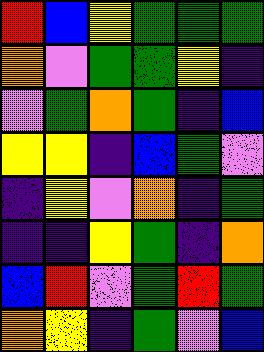[["red", "blue", "yellow", "green", "green", "green"], ["orange", "violet", "green", "green", "yellow", "indigo"], ["violet", "green", "orange", "green", "indigo", "blue"], ["yellow", "yellow", "indigo", "blue", "green", "violet"], ["indigo", "yellow", "violet", "orange", "indigo", "green"], ["indigo", "indigo", "yellow", "green", "indigo", "orange"], ["blue", "red", "violet", "green", "red", "green"], ["orange", "yellow", "indigo", "green", "violet", "blue"]]